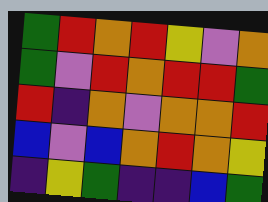[["green", "red", "orange", "red", "yellow", "violet", "orange"], ["green", "violet", "red", "orange", "red", "red", "green"], ["red", "indigo", "orange", "violet", "orange", "orange", "red"], ["blue", "violet", "blue", "orange", "red", "orange", "yellow"], ["indigo", "yellow", "green", "indigo", "indigo", "blue", "green"]]